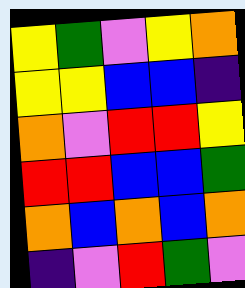[["yellow", "green", "violet", "yellow", "orange"], ["yellow", "yellow", "blue", "blue", "indigo"], ["orange", "violet", "red", "red", "yellow"], ["red", "red", "blue", "blue", "green"], ["orange", "blue", "orange", "blue", "orange"], ["indigo", "violet", "red", "green", "violet"]]